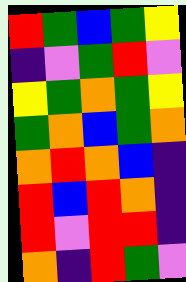[["red", "green", "blue", "green", "yellow"], ["indigo", "violet", "green", "red", "violet"], ["yellow", "green", "orange", "green", "yellow"], ["green", "orange", "blue", "green", "orange"], ["orange", "red", "orange", "blue", "indigo"], ["red", "blue", "red", "orange", "indigo"], ["red", "violet", "red", "red", "indigo"], ["orange", "indigo", "red", "green", "violet"]]